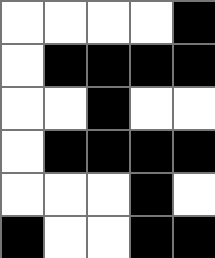[["white", "white", "white", "white", "black"], ["white", "black", "black", "black", "black"], ["white", "white", "black", "white", "white"], ["white", "black", "black", "black", "black"], ["white", "white", "white", "black", "white"], ["black", "white", "white", "black", "black"]]